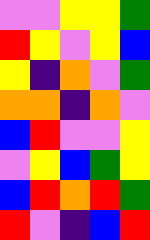[["violet", "violet", "yellow", "yellow", "green"], ["red", "yellow", "violet", "yellow", "blue"], ["yellow", "indigo", "orange", "violet", "green"], ["orange", "orange", "indigo", "orange", "violet"], ["blue", "red", "violet", "violet", "yellow"], ["violet", "yellow", "blue", "green", "yellow"], ["blue", "red", "orange", "red", "green"], ["red", "violet", "indigo", "blue", "red"]]